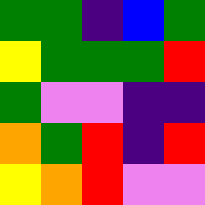[["green", "green", "indigo", "blue", "green"], ["yellow", "green", "green", "green", "red"], ["green", "violet", "violet", "indigo", "indigo"], ["orange", "green", "red", "indigo", "red"], ["yellow", "orange", "red", "violet", "violet"]]